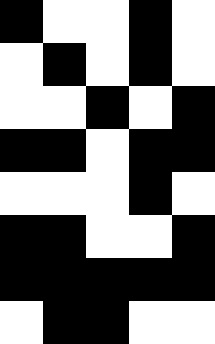[["black", "white", "white", "black", "white"], ["white", "black", "white", "black", "white"], ["white", "white", "black", "white", "black"], ["black", "black", "white", "black", "black"], ["white", "white", "white", "black", "white"], ["black", "black", "white", "white", "black"], ["black", "black", "black", "black", "black"], ["white", "black", "black", "white", "white"]]